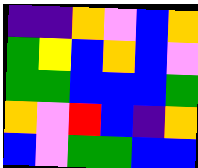[["indigo", "indigo", "orange", "violet", "blue", "orange"], ["green", "yellow", "blue", "orange", "blue", "violet"], ["green", "green", "blue", "blue", "blue", "green"], ["orange", "violet", "red", "blue", "indigo", "orange"], ["blue", "violet", "green", "green", "blue", "blue"]]